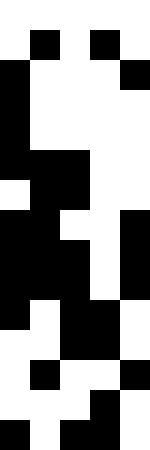[["white", "white", "white", "white", "white"], ["white", "black", "white", "black", "white"], ["black", "white", "white", "white", "black"], ["black", "white", "white", "white", "white"], ["black", "white", "white", "white", "white"], ["black", "black", "black", "white", "white"], ["white", "black", "black", "white", "white"], ["black", "black", "white", "white", "black"], ["black", "black", "black", "white", "black"], ["black", "black", "black", "white", "black"], ["black", "white", "black", "black", "white"], ["white", "white", "black", "black", "white"], ["white", "black", "white", "white", "black"], ["white", "white", "white", "black", "white"], ["black", "white", "black", "black", "white"]]